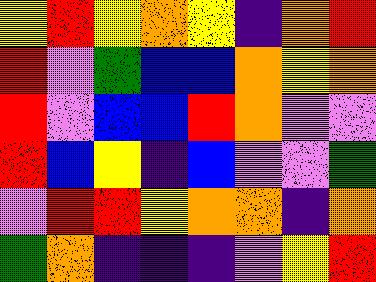[["yellow", "red", "yellow", "orange", "yellow", "indigo", "orange", "red"], ["red", "violet", "green", "blue", "blue", "orange", "yellow", "orange"], ["red", "violet", "blue", "blue", "red", "orange", "violet", "violet"], ["red", "blue", "yellow", "indigo", "blue", "violet", "violet", "green"], ["violet", "red", "red", "yellow", "orange", "orange", "indigo", "orange"], ["green", "orange", "indigo", "indigo", "indigo", "violet", "yellow", "red"]]